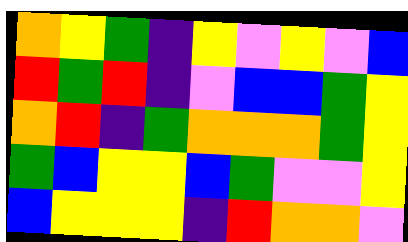[["orange", "yellow", "green", "indigo", "yellow", "violet", "yellow", "violet", "blue"], ["red", "green", "red", "indigo", "violet", "blue", "blue", "green", "yellow"], ["orange", "red", "indigo", "green", "orange", "orange", "orange", "green", "yellow"], ["green", "blue", "yellow", "yellow", "blue", "green", "violet", "violet", "yellow"], ["blue", "yellow", "yellow", "yellow", "indigo", "red", "orange", "orange", "violet"]]